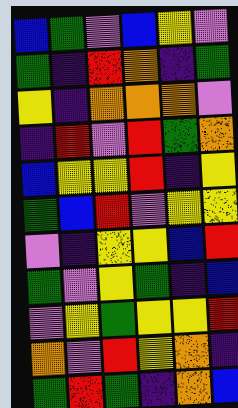[["blue", "green", "violet", "blue", "yellow", "violet"], ["green", "indigo", "red", "orange", "indigo", "green"], ["yellow", "indigo", "orange", "orange", "orange", "violet"], ["indigo", "red", "violet", "red", "green", "orange"], ["blue", "yellow", "yellow", "red", "indigo", "yellow"], ["green", "blue", "red", "violet", "yellow", "yellow"], ["violet", "indigo", "yellow", "yellow", "blue", "red"], ["green", "violet", "yellow", "green", "indigo", "blue"], ["violet", "yellow", "green", "yellow", "yellow", "red"], ["orange", "violet", "red", "yellow", "orange", "indigo"], ["green", "red", "green", "indigo", "orange", "blue"]]